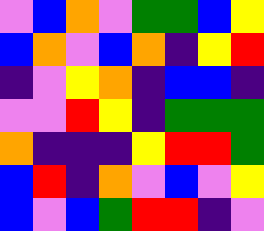[["violet", "blue", "orange", "violet", "green", "green", "blue", "yellow"], ["blue", "orange", "violet", "blue", "orange", "indigo", "yellow", "red"], ["indigo", "violet", "yellow", "orange", "indigo", "blue", "blue", "indigo"], ["violet", "violet", "red", "yellow", "indigo", "green", "green", "green"], ["orange", "indigo", "indigo", "indigo", "yellow", "red", "red", "green"], ["blue", "red", "indigo", "orange", "violet", "blue", "violet", "yellow"], ["blue", "violet", "blue", "green", "red", "red", "indigo", "violet"]]